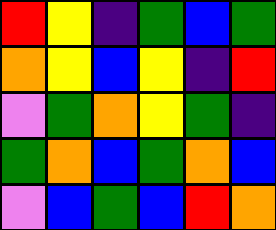[["red", "yellow", "indigo", "green", "blue", "green"], ["orange", "yellow", "blue", "yellow", "indigo", "red"], ["violet", "green", "orange", "yellow", "green", "indigo"], ["green", "orange", "blue", "green", "orange", "blue"], ["violet", "blue", "green", "blue", "red", "orange"]]